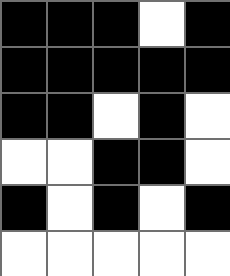[["black", "black", "black", "white", "black"], ["black", "black", "black", "black", "black"], ["black", "black", "white", "black", "white"], ["white", "white", "black", "black", "white"], ["black", "white", "black", "white", "black"], ["white", "white", "white", "white", "white"]]